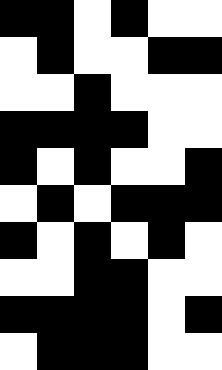[["black", "black", "white", "black", "white", "white"], ["white", "black", "white", "white", "black", "black"], ["white", "white", "black", "white", "white", "white"], ["black", "black", "black", "black", "white", "white"], ["black", "white", "black", "white", "white", "black"], ["white", "black", "white", "black", "black", "black"], ["black", "white", "black", "white", "black", "white"], ["white", "white", "black", "black", "white", "white"], ["black", "black", "black", "black", "white", "black"], ["white", "black", "black", "black", "white", "white"]]